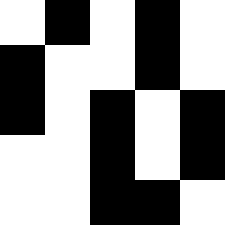[["white", "black", "white", "black", "white"], ["black", "white", "white", "black", "white"], ["black", "white", "black", "white", "black"], ["white", "white", "black", "white", "black"], ["white", "white", "black", "black", "white"]]